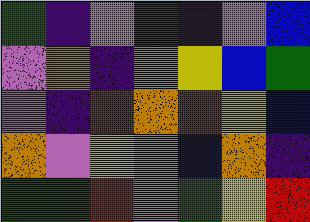[["green", "indigo", "violet", "green", "indigo", "violet", "blue"], ["violet", "orange", "indigo", "orange", "yellow", "blue", "green"], ["violet", "indigo", "red", "orange", "red", "yellow", "blue"], ["orange", "violet", "yellow", "violet", "blue", "orange", "indigo"], ["green", "green", "red", "violet", "green", "yellow", "red"]]